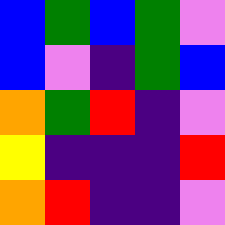[["blue", "green", "blue", "green", "violet"], ["blue", "violet", "indigo", "green", "blue"], ["orange", "green", "red", "indigo", "violet"], ["yellow", "indigo", "indigo", "indigo", "red"], ["orange", "red", "indigo", "indigo", "violet"]]